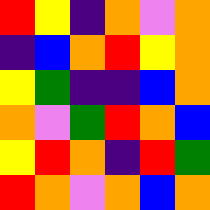[["red", "yellow", "indigo", "orange", "violet", "orange"], ["indigo", "blue", "orange", "red", "yellow", "orange"], ["yellow", "green", "indigo", "indigo", "blue", "orange"], ["orange", "violet", "green", "red", "orange", "blue"], ["yellow", "red", "orange", "indigo", "red", "green"], ["red", "orange", "violet", "orange", "blue", "orange"]]